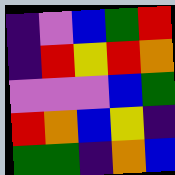[["indigo", "violet", "blue", "green", "red"], ["indigo", "red", "yellow", "red", "orange"], ["violet", "violet", "violet", "blue", "green"], ["red", "orange", "blue", "yellow", "indigo"], ["green", "green", "indigo", "orange", "blue"]]